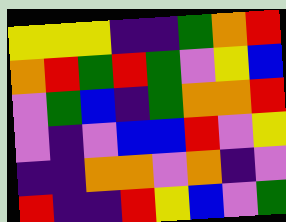[["yellow", "yellow", "yellow", "indigo", "indigo", "green", "orange", "red"], ["orange", "red", "green", "red", "green", "violet", "yellow", "blue"], ["violet", "green", "blue", "indigo", "green", "orange", "orange", "red"], ["violet", "indigo", "violet", "blue", "blue", "red", "violet", "yellow"], ["indigo", "indigo", "orange", "orange", "violet", "orange", "indigo", "violet"], ["red", "indigo", "indigo", "red", "yellow", "blue", "violet", "green"]]